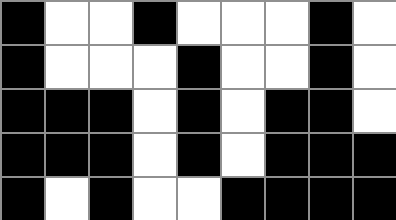[["black", "white", "white", "black", "white", "white", "white", "black", "white"], ["black", "white", "white", "white", "black", "white", "white", "black", "white"], ["black", "black", "black", "white", "black", "white", "black", "black", "white"], ["black", "black", "black", "white", "black", "white", "black", "black", "black"], ["black", "white", "black", "white", "white", "black", "black", "black", "black"]]